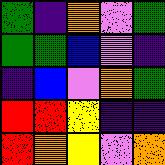[["green", "indigo", "orange", "violet", "green"], ["green", "green", "blue", "violet", "indigo"], ["indigo", "blue", "violet", "orange", "green"], ["red", "red", "yellow", "indigo", "indigo"], ["red", "orange", "yellow", "violet", "orange"]]